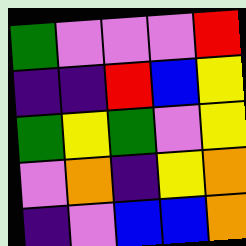[["green", "violet", "violet", "violet", "red"], ["indigo", "indigo", "red", "blue", "yellow"], ["green", "yellow", "green", "violet", "yellow"], ["violet", "orange", "indigo", "yellow", "orange"], ["indigo", "violet", "blue", "blue", "orange"]]